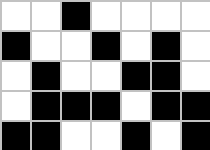[["white", "white", "black", "white", "white", "white", "white"], ["black", "white", "white", "black", "white", "black", "white"], ["white", "black", "white", "white", "black", "black", "white"], ["white", "black", "black", "black", "white", "black", "black"], ["black", "black", "white", "white", "black", "white", "black"]]